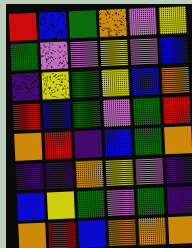[["red", "blue", "green", "orange", "violet", "yellow"], ["green", "violet", "violet", "yellow", "violet", "blue"], ["indigo", "yellow", "green", "yellow", "blue", "orange"], ["red", "blue", "green", "violet", "green", "red"], ["orange", "red", "indigo", "blue", "green", "orange"], ["indigo", "indigo", "orange", "yellow", "violet", "indigo"], ["blue", "yellow", "green", "violet", "green", "indigo"], ["orange", "red", "blue", "orange", "orange", "orange"]]